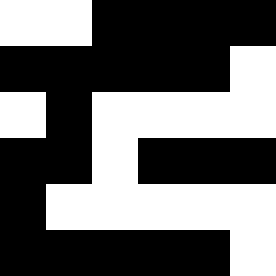[["white", "white", "black", "black", "black", "black"], ["black", "black", "black", "black", "black", "white"], ["white", "black", "white", "white", "white", "white"], ["black", "black", "white", "black", "black", "black"], ["black", "white", "white", "white", "white", "white"], ["black", "black", "black", "black", "black", "white"]]